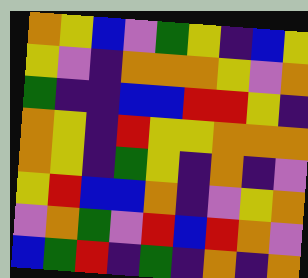[["orange", "yellow", "blue", "violet", "green", "yellow", "indigo", "blue", "yellow"], ["yellow", "violet", "indigo", "orange", "orange", "orange", "yellow", "violet", "orange"], ["green", "indigo", "indigo", "blue", "blue", "red", "red", "yellow", "indigo"], ["orange", "yellow", "indigo", "red", "yellow", "yellow", "orange", "orange", "orange"], ["orange", "yellow", "indigo", "green", "yellow", "indigo", "orange", "indigo", "violet"], ["yellow", "red", "blue", "blue", "orange", "indigo", "violet", "yellow", "orange"], ["violet", "orange", "green", "violet", "red", "blue", "red", "orange", "violet"], ["blue", "green", "red", "indigo", "green", "indigo", "orange", "indigo", "orange"]]